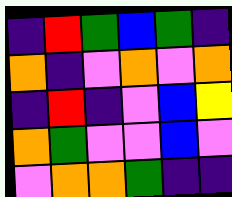[["indigo", "red", "green", "blue", "green", "indigo"], ["orange", "indigo", "violet", "orange", "violet", "orange"], ["indigo", "red", "indigo", "violet", "blue", "yellow"], ["orange", "green", "violet", "violet", "blue", "violet"], ["violet", "orange", "orange", "green", "indigo", "indigo"]]